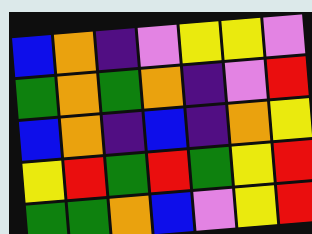[["blue", "orange", "indigo", "violet", "yellow", "yellow", "violet"], ["green", "orange", "green", "orange", "indigo", "violet", "red"], ["blue", "orange", "indigo", "blue", "indigo", "orange", "yellow"], ["yellow", "red", "green", "red", "green", "yellow", "red"], ["green", "green", "orange", "blue", "violet", "yellow", "red"]]